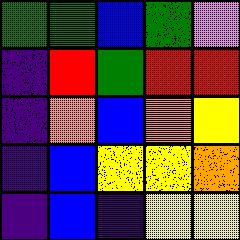[["green", "green", "blue", "green", "violet"], ["indigo", "red", "green", "red", "red"], ["indigo", "orange", "blue", "orange", "yellow"], ["indigo", "blue", "yellow", "yellow", "orange"], ["indigo", "blue", "indigo", "yellow", "yellow"]]